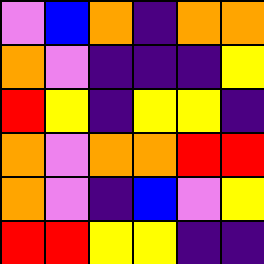[["violet", "blue", "orange", "indigo", "orange", "orange"], ["orange", "violet", "indigo", "indigo", "indigo", "yellow"], ["red", "yellow", "indigo", "yellow", "yellow", "indigo"], ["orange", "violet", "orange", "orange", "red", "red"], ["orange", "violet", "indigo", "blue", "violet", "yellow"], ["red", "red", "yellow", "yellow", "indigo", "indigo"]]